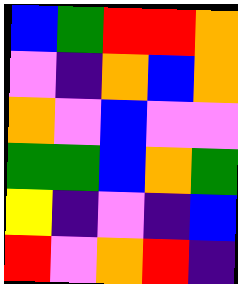[["blue", "green", "red", "red", "orange"], ["violet", "indigo", "orange", "blue", "orange"], ["orange", "violet", "blue", "violet", "violet"], ["green", "green", "blue", "orange", "green"], ["yellow", "indigo", "violet", "indigo", "blue"], ["red", "violet", "orange", "red", "indigo"]]